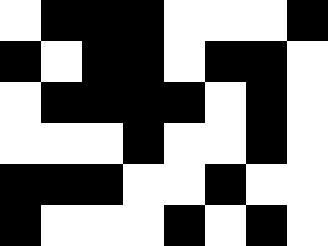[["white", "black", "black", "black", "white", "white", "white", "black"], ["black", "white", "black", "black", "white", "black", "black", "white"], ["white", "black", "black", "black", "black", "white", "black", "white"], ["white", "white", "white", "black", "white", "white", "black", "white"], ["black", "black", "black", "white", "white", "black", "white", "white"], ["black", "white", "white", "white", "black", "white", "black", "white"]]